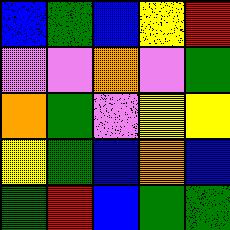[["blue", "green", "blue", "yellow", "red"], ["violet", "violet", "orange", "violet", "green"], ["orange", "green", "violet", "yellow", "yellow"], ["yellow", "green", "blue", "orange", "blue"], ["green", "red", "blue", "green", "green"]]